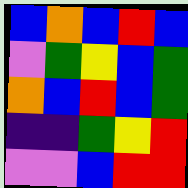[["blue", "orange", "blue", "red", "blue"], ["violet", "green", "yellow", "blue", "green"], ["orange", "blue", "red", "blue", "green"], ["indigo", "indigo", "green", "yellow", "red"], ["violet", "violet", "blue", "red", "red"]]